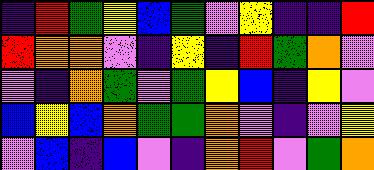[["indigo", "red", "green", "yellow", "blue", "green", "violet", "yellow", "indigo", "indigo", "red"], ["red", "orange", "orange", "violet", "indigo", "yellow", "indigo", "red", "green", "orange", "violet"], ["violet", "indigo", "orange", "green", "violet", "green", "yellow", "blue", "indigo", "yellow", "violet"], ["blue", "yellow", "blue", "orange", "green", "green", "orange", "violet", "indigo", "violet", "yellow"], ["violet", "blue", "indigo", "blue", "violet", "indigo", "orange", "red", "violet", "green", "orange"]]